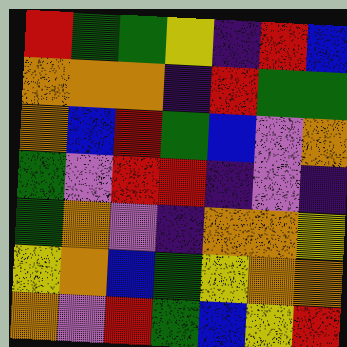[["red", "green", "green", "yellow", "indigo", "red", "blue"], ["orange", "orange", "orange", "indigo", "red", "green", "green"], ["orange", "blue", "red", "green", "blue", "violet", "orange"], ["green", "violet", "red", "red", "indigo", "violet", "indigo"], ["green", "orange", "violet", "indigo", "orange", "orange", "yellow"], ["yellow", "orange", "blue", "green", "yellow", "orange", "orange"], ["orange", "violet", "red", "green", "blue", "yellow", "red"]]